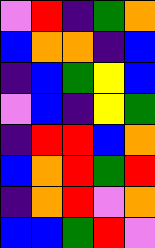[["violet", "red", "indigo", "green", "orange"], ["blue", "orange", "orange", "indigo", "blue"], ["indigo", "blue", "green", "yellow", "blue"], ["violet", "blue", "indigo", "yellow", "green"], ["indigo", "red", "red", "blue", "orange"], ["blue", "orange", "red", "green", "red"], ["indigo", "orange", "red", "violet", "orange"], ["blue", "blue", "green", "red", "violet"]]